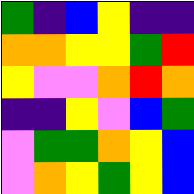[["green", "indigo", "blue", "yellow", "indigo", "indigo"], ["orange", "orange", "yellow", "yellow", "green", "red"], ["yellow", "violet", "violet", "orange", "red", "orange"], ["indigo", "indigo", "yellow", "violet", "blue", "green"], ["violet", "green", "green", "orange", "yellow", "blue"], ["violet", "orange", "yellow", "green", "yellow", "blue"]]